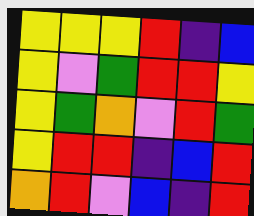[["yellow", "yellow", "yellow", "red", "indigo", "blue"], ["yellow", "violet", "green", "red", "red", "yellow"], ["yellow", "green", "orange", "violet", "red", "green"], ["yellow", "red", "red", "indigo", "blue", "red"], ["orange", "red", "violet", "blue", "indigo", "red"]]